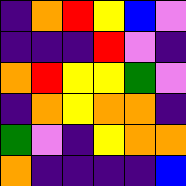[["indigo", "orange", "red", "yellow", "blue", "violet"], ["indigo", "indigo", "indigo", "red", "violet", "indigo"], ["orange", "red", "yellow", "yellow", "green", "violet"], ["indigo", "orange", "yellow", "orange", "orange", "indigo"], ["green", "violet", "indigo", "yellow", "orange", "orange"], ["orange", "indigo", "indigo", "indigo", "indigo", "blue"]]